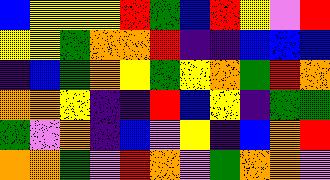[["blue", "yellow", "yellow", "yellow", "red", "green", "blue", "red", "yellow", "violet", "red"], ["yellow", "yellow", "green", "orange", "orange", "red", "indigo", "indigo", "blue", "blue", "blue"], ["indigo", "blue", "green", "orange", "yellow", "green", "yellow", "orange", "green", "red", "orange"], ["orange", "orange", "yellow", "indigo", "indigo", "red", "blue", "yellow", "indigo", "green", "green"], ["green", "violet", "orange", "indigo", "blue", "violet", "yellow", "indigo", "blue", "orange", "red"], ["orange", "orange", "green", "violet", "red", "orange", "violet", "green", "orange", "orange", "violet"]]